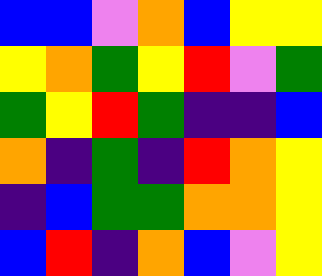[["blue", "blue", "violet", "orange", "blue", "yellow", "yellow"], ["yellow", "orange", "green", "yellow", "red", "violet", "green"], ["green", "yellow", "red", "green", "indigo", "indigo", "blue"], ["orange", "indigo", "green", "indigo", "red", "orange", "yellow"], ["indigo", "blue", "green", "green", "orange", "orange", "yellow"], ["blue", "red", "indigo", "orange", "blue", "violet", "yellow"]]